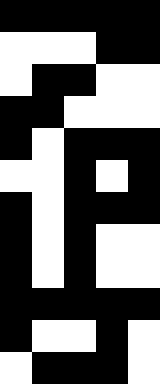[["black", "black", "black", "black", "black"], ["white", "white", "white", "black", "black"], ["white", "black", "black", "white", "white"], ["black", "black", "white", "white", "white"], ["black", "white", "black", "black", "black"], ["white", "white", "black", "white", "black"], ["black", "white", "black", "black", "black"], ["black", "white", "black", "white", "white"], ["black", "white", "black", "white", "white"], ["black", "black", "black", "black", "black"], ["black", "white", "white", "black", "white"], ["white", "black", "black", "black", "white"]]